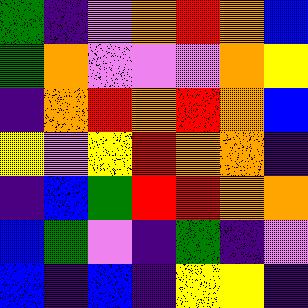[["green", "indigo", "violet", "orange", "red", "orange", "blue"], ["green", "orange", "violet", "violet", "violet", "orange", "yellow"], ["indigo", "orange", "red", "orange", "red", "orange", "blue"], ["yellow", "violet", "yellow", "red", "orange", "orange", "indigo"], ["indigo", "blue", "green", "red", "red", "orange", "orange"], ["blue", "green", "violet", "indigo", "green", "indigo", "violet"], ["blue", "indigo", "blue", "indigo", "yellow", "yellow", "indigo"]]